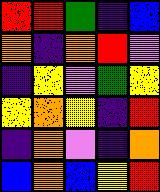[["red", "red", "green", "indigo", "blue"], ["orange", "indigo", "orange", "red", "violet"], ["indigo", "yellow", "violet", "green", "yellow"], ["yellow", "orange", "yellow", "indigo", "red"], ["indigo", "orange", "violet", "indigo", "orange"], ["blue", "orange", "blue", "yellow", "red"]]